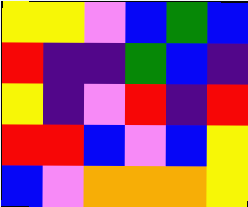[["yellow", "yellow", "violet", "blue", "green", "blue"], ["red", "indigo", "indigo", "green", "blue", "indigo"], ["yellow", "indigo", "violet", "red", "indigo", "red"], ["red", "red", "blue", "violet", "blue", "yellow"], ["blue", "violet", "orange", "orange", "orange", "yellow"]]